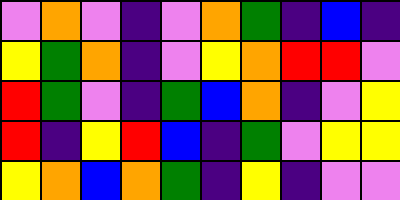[["violet", "orange", "violet", "indigo", "violet", "orange", "green", "indigo", "blue", "indigo"], ["yellow", "green", "orange", "indigo", "violet", "yellow", "orange", "red", "red", "violet"], ["red", "green", "violet", "indigo", "green", "blue", "orange", "indigo", "violet", "yellow"], ["red", "indigo", "yellow", "red", "blue", "indigo", "green", "violet", "yellow", "yellow"], ["yellow", "orange", "blue", "orange", "green", "indigo", "yellow", "indigo", "violet", "violet"]]